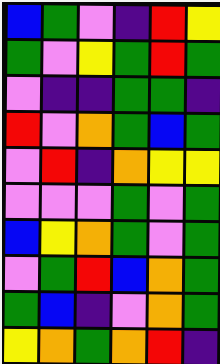[["blue", "green", "violet", "indigo", "red", "yellow"], ["green", "violet", "yellow", "green", "red", "green"], ["violet", "indigo", "indigo", "green", "green", "indigo"], ["red", "violet", "orange", "green", "blue", "green"], ["violet", "red", "indigo", "orange", "yellow", "yellow"], ["violet", "violet", "violet", "green", "violet", "green"], ["blue", "yellow", "orange", "green", "violet", "green"], ["violet", "green", "red", "blue", "orange", "green"], ["green", "blue", "indigo", "violet", "orange", "green"], ["yellow", "orange", "green", "orange", "red", "indigo"]]